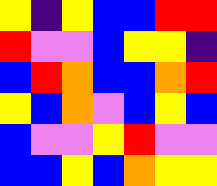[["yellow", "indigo", "yellow", "blue", "blue", "red", "red"], ["red", "violet", "violet", "blue", "yellow", "yellow", "indigo"], ["blue", "red", "orange", "blue", "blue", "orange", "red"], ["yellow", "blue", "orange", "violet", "blue", "yellow", "blue"], ["blue", "violet", "violet", "yellow", "red", "violet", "violet"], ["blue", "blue", "yellow", "blue", "orange", "yellow", "yellow"]]